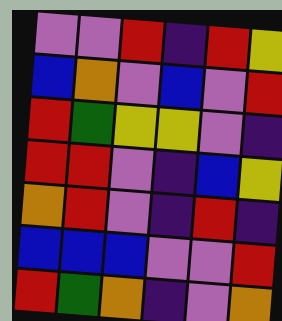[["violet", "violet", "red", "indigo", "red", "yellow"], ["blue", "orange", "violet", "blue", "violet", "red"], ["red", "green", "yellow", "yellow", "violet", "indigo"], ["red", "red", "violet", "indigo", "blue", "yellow"], ["orange", "red", "violet", "indigo", "red", "indigo"], ["blue", "blue", "blue", "violet", "violet", "red"], ["red", "green", "orange", "indigo", "violet", "orange"]]